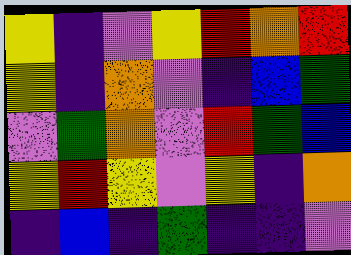[["yellow", "indigo", "violet", "yellow", "red", "orange", "red"], ["yellow", "indigo", "orange", "violet", "indigo", "blue", "green"], ["violet", "green", "orange", "violet", "red", "green", "blue"], ["yellow", "red", "yellow", "violet", "yellow", "indigo", "orange"], ["indigo", "blue", "indigo", "green", "indigo", "indigo", "violet"]]